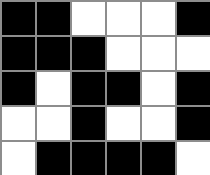[["black", "black", "white", "white", "white", "black"], ["black", "black", "black", "white", "white", "white"], ["black", "white", "black", "black", "white", "black"], ["white", "white", "black", "white", "white", "black"], ["white", "black", "black", "black", "black", "white"]]